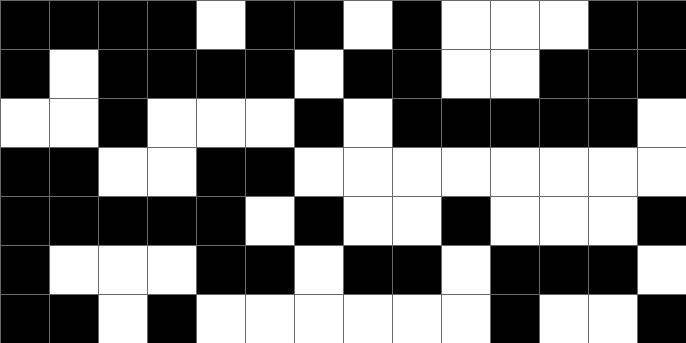[["black", "black", "black", "black", "white", "black", "black", "white", "black", "white", "white", "white", "black", "black"], ["black", "white", "black", "black", "black", "black", "white", "black", "black", "white", "white", "black", "black", "black"], ["white", "white", "black", "white", "white", "white", "black", "white", "black", "black", "black", "black", "black", "white"], ["black", "black", "white", "white", "black", "black", "white", "white", "white", "white", "white", "white", "white", "white"], ["black", "black", "black", "black", "black", "white", "black", "white", "white", "black", "white", "white", "white", "black"], ["black", "white", "white", "white", "black", "black", "white", "black", "black", "white", "black", "black", "black", "white"], ["black", "black", "white", "black", "white", "white", "white", "white", "white", "white", "black", "white", "white", "black"]]